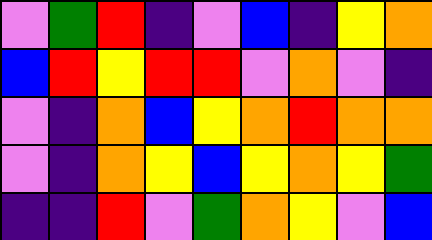[["violet", "green", "red", "indigo", "violet", "blue", "indigo", "yellow", "orange"], ["blue", "red", "yellow", "red", "red", "violet", "orange", "violet", "indigo"], ["violet", "indigo", "orange", "blue", "yellow", "orange", "red", "orange", "orange"], ["violet", "indigo", "orange", "yellow", "blue", "yellow", "orange", "yellow", "green"], ["indigo", "indigo", "red", "violet", "green", "orange", "yellow", "violet", "blue"]]